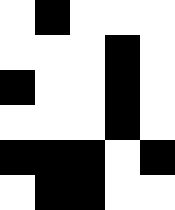[["white", "black", "white", "white", "white"], ["white", "white", "white", "black", "white"], ["black", "white", "white", "black", "white"], ["white", "white", "white", "black", "white"], ["black", "black", "black", "white", "black"], ["white", "black", "black", "white", "white"]]